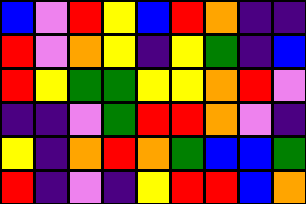[["blue", "violet", "red", "yellow", "blue", "red", "orange", "indigo", "indigo"], ["red", "violet", "orange", "yellow", "indigo", "yellow", "green", "indigo", "blue"], ["red", "yellow", "green", "green", "yellow", "yellow", "orange", "red", "violet"], ["indigo", "indigo", "violet", "green", "red", "red", "orange", "violet", "indigo"], ["yellow", "indigo", "orange", "red", "orange", "green", "blue", "blue", "green"], ["red", "indigo", "violet", "indigo", "yellow", "red", "red", "blue", "orange"]]